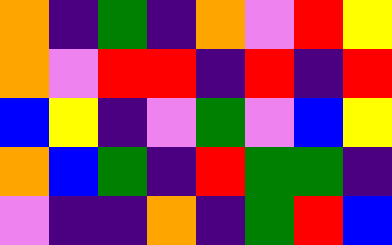[["orange", "indigo", "green", "indigo", "orange", "violet", "red", "yellow"], ["orange", "violet", "red", "red", "indigo", "red", "indigo", "red"], ["blue", "yellow", "indigo", "violet", "green", "violet", "blue", "yellow"], ["orange", "blue", "green", "indigo", "red", "green", "green", "indigo"], ["violet", "indigo", "indigo", "orange", "indigo", "green", "red", "blue"]]